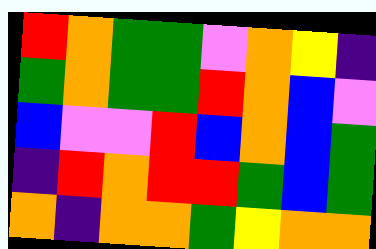[["red", "orange", "green", "green", "violet", "orange", "yellow", "indigo"], ["green", "orange", "green", "green", "red", "orange", "blue", "violet"], ["blue", "violet", "violet", "red", "blue", "orange", "blue", "green"], ["indigo", "red", "orange", "red", "red", "green", "blue", "green"], ["orange", "indigo", "orange", "orange", "green", "yellow", "orange", "orange"]]